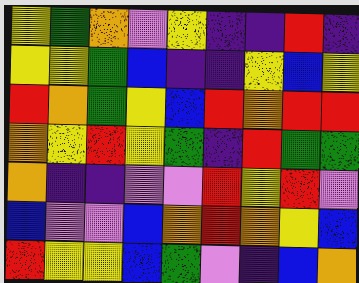[["yellow", "green", "orange", "violet", "yellow", "indigo", "indigo", "red", "indigo"], ["yellow", "yellow", "green", "blue", "indigo", "indigo", "yellow", "blue", "yellow"], ["red", "orange", "green", "yellow", "blue", "red", "orange", "red", "red"], ["orange", "yellow", "red", "yellow", "green", "indigo", "red", "green", "green"], ["orange", "indigo", "indigo", "violet", "violet", "red", "yellow", "red", "violet"], ["blue", "violet", "violet", "blue", "orange", "red", "orange", "yellow", "blue"], ["red", "yellow", "yellow", "blue", "green", "violet", "indigo", "blue", "orange"]]